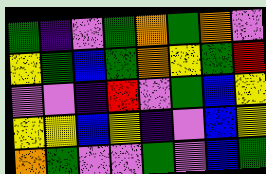[["green", "indigo", "violet", "green", "orange", "green", "orange", "violet"], ["yellow", "green", "blue", "green", "orange", "yellow", "green", "red"], ["violet", "violet", "indigo", "red", "violet", "green", "blue", "yellow"], ["yellow", "yellow", "blue", "yellow", "indigo", "violet", "blue", "yellow"], ["orange", "green", "violet", "violet", "green", "violet", "blue", "green"]]